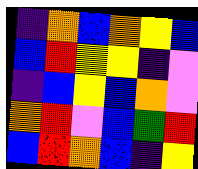[["indigo", "orange", "blue", "orange", "yellow", "blue"], ["blue", "red", "yellow", "yellow", "indigo", "violet"], ["indigo", "blue", "yellow", "blue", "orange", "violet"], ["orange", "red", "violet", "blue", "green", "red"], ["blue", "red", "orange", "blue", "indigo", "yellow"]]